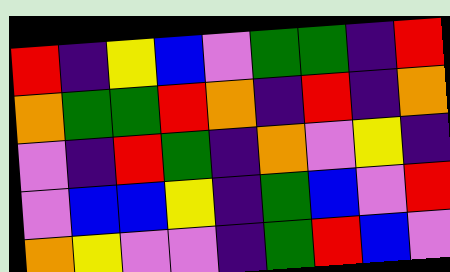[["red", "indigo", "yellow", "blue", "violet", "green", "green", "indigo", "red"], ["orange", "green", "green", "red", "orange", "indigo", "red", "indigo", "orange"], ["violet", "indigo", "red", "green", "indigo", "orange", "violet", "yellow", "indigo"], ["violet", "blue", "blue", "yellow", "indigo", "green", "blue", "violet", "red"], ["orange", "yellow", "violet", "violet", "indigo", "green", "red", "blue", "violet"]]